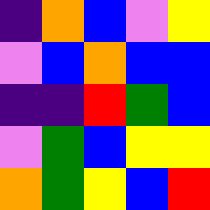[["indigo", "orange", "blue", "violet", "yellow"], ["violet", "blue", "orange", "blue", "blue"], ["indigo", "indigo", "red", "green", "blue"], ["violet", "green", "blue", "yellow", "yellow"], ["orange", "green", "yellow", "blue", "red"]]